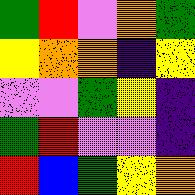[["green", "red", "violet", "orange", "green"], ["yellow", "orange", "orange", "indigo", "yellow"], ["violet", "violet", "green", "yellow", "indigo"], ["green", "red", "violet", "violet", "indigo"], ["red", "blue", "green", "yellow", "orange"]]